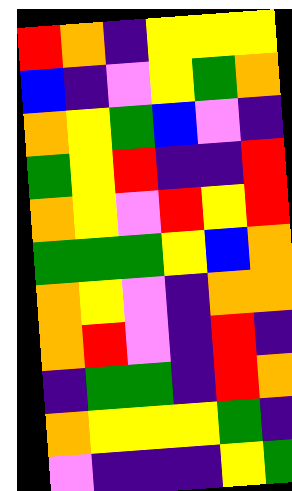[["red", "orange", "indigo", "yellow", "yellow", "yellow"], ["blue", "indigo", "violet", "yellow", "green", "orange"], ["orange", "yellow", "green", "blue", "violet", "indigo"], ["green", "yellow", "red", "indigo", "indigo", "red"], ["orange", "yellow", "violet", "red", "yellow", "red"], ["green", "green", "green", "yellow", "blue", "orange"], ["orange", "yellow", "violet", "indigo", "orange", "orange"], ["orange", "red", "violet", "indigo", "red", "indigo"], ["indigo", "green", "green", "indigo", "red", "orange"], ["orange", "yellow", "yellow", "yellow", "green", "indigo"], ["violet", "indigo", "indigo", "indigo", "yellow", "green"]]